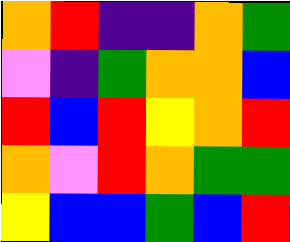[["orange", "red", "indigo", "indigo", "orange", "green"], ["violet", "indigo", "green", "orange", "orange", "blue"], ["red", "blue", "red", "yellow", "orange", "red"], ["orange", "violet", "red", "orange", "green", "green"], ["yellow", "blue", "blue", "green", "blue", "red"]]